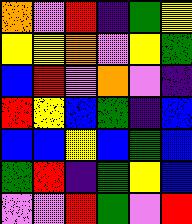[["orange", "violet", "red", "indigo", "green", "yellow"], ["yellow", "yellow", "orange", "violet", "yellow", "green"], ["blue", "red", "violet", "orange", "violet", "indigo"], ["red", "yellow", "blue", "green", "indigo", "blue"], ["blue", "blue", "yellow", "blue", "green", "blue"], ["green", "red", "indigo", "green", "yellow", "blue"], ["violet", "violet", "red", "green", "violet", "red"]]